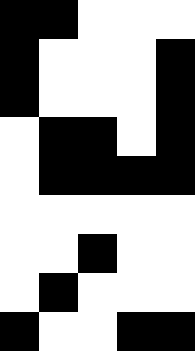[["black", "black", "white", "white", "white"], ["black", "white", "white", "white", "black"], ["black", "white", "white", "white", "black"], ["white", "black", "black", "white", "black"], ["white", "black", "black", "black", "black"], ["white", "white", "white", "white", "white"], ["white", "white", "black", "white", "white"], ["white", "black", "white", "white", "white"], ["black", "white", "white", "black", "black"]]